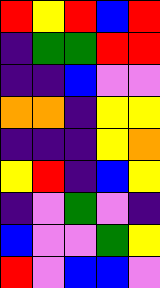[["red", "yellow", "red", "blue", "red"], ["indigo", "green", "green", "red", "red"], ["indigo", "indigo", "blue", "violet", "violet"], ["orange", "orange", "indigo", "yellow", "yellow"], ["indigo", "indigo", "indigo", "yellow", "orange"], ["yellow", "red", "indigo", "blue", "yellow"], ["indigo", "violet", "green", "violet", "indigo"], ["blue", "violet", "violet", "green", "yellow"], ["red", "violet", "blue", "blue", "violet"]]